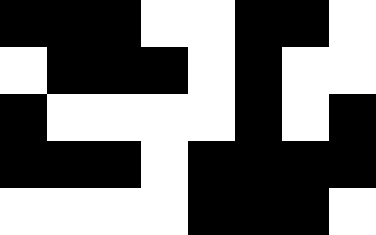[["black", "black", "black", "white", "white", "black", "black", "white"], ["white", "black", "black", "black", "white", "black", "white", "white"], ["black", "white", "white", "white", "white", "black", "white", "black"], ["black", "black", "black", "white", "black", "black", "black", "black"], ["white", "white", "white", "white", "black", "black", "black", "white"]]